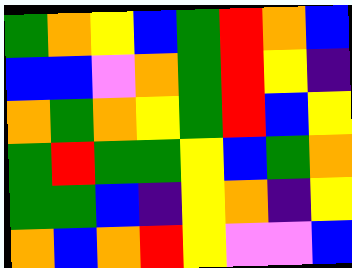[["green", "orange", "yellow", "blue", "green", "red", "orange", "blue"], ["blue", "blue", "violet", "orange", "green", "red", "yellow", "indigo"], ["orange", "green", "orange", "yellow", "green", "red", "blue", "yellow"], ["green", "red", "green", "green", "yellow", "blue", "green", "orange"], ["green", "green", "blue", "indigo", "yellow", "orange", "indigo", "yellow"], ["orange", "blue", "orange", "red", "yellow", "violet", "violet", "blue"]]